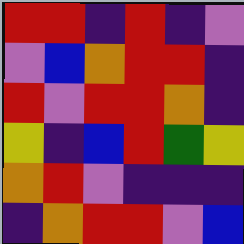[["red", "red", "indigo", "red", "indigo", "violet"], ["violet", "blue", "orange", "red", "red", "indigo"], ["red", "violet", "red", "red", "orange", "indigo"], ["yellow", "indigo", "blue", "red", "green", "yellow"], ["orange", "red", "violet", "indigo", "indigo", "indigo"], ["indigo", "orange", "red", "red", "violet", "blue"]]